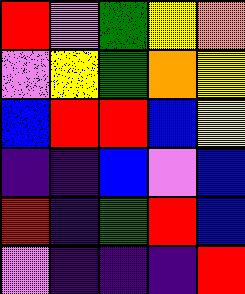[["red", "violet", "green", "yellow", "orange"], ["violet", "yellow", "green", "orange", "yellow"], ["blue", "red", "red", "blue", "yellow"], ["indigo", "indigo", "blue", "violet", "blue"], ["red", "indigo", "green", "red", "blue"], ["violet", "indigo", "indigo", "indigo", "red"]]